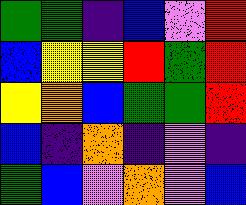[["green", "green", "indigo", "blue", "violet", "red"], ["blue", "yellow", "yellow", "red", "green", "red"], ["yellow", "orange", "blue", "green", "green", "red"], ["blue", "indigo", "orange", "indigo", "violet", "indigo"], ["green", "blue", "violet", "orange", "violet", "blue"]]